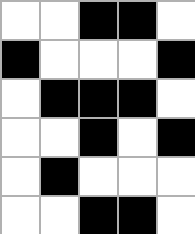[["white", "white", "black", "black", "white"], ["black", "white", "white", "white", "black"], ["white", "black", "black", "black", "white"], ["white", "white", "black", "white", "black"], ["white", "black", "white", "white", "white"], ["white", "white", "black", "black", "white"]]